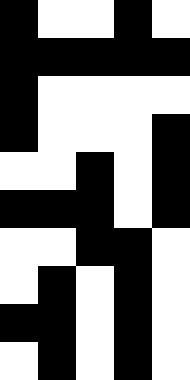[["black", "white", "white", "black", "white"], ["black", "black", "black", "black", "black"], ["black", "white", "white", "white", "white"], ["black", "white", "white", "white", "black"], ["white", "white", "black", "white", "black"], ["black", "black", "black", "white", "black"], ["white", "white", "black", "black", "white"], ["white", "black", "white", "black", "white"], ["black", "black", "white", "black", "white"], ["white", "black", "white", "black", "white"]]